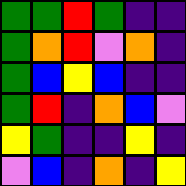[["green", "green", "red", "green", "indigo", "indigo"], ["green", "orange", "red", "violet", "orange", "indigo"], ["green", "blue", "yellow", "blue", "indigo", "indigo"], ["green", "red", "indigo", "orange", "blue", "violet"], ["yellow", "green", "indigo", "indigo", "yellow", "indigo"], ["violet", "blue", "indigo", "orange", "indigo", "yellow"]]